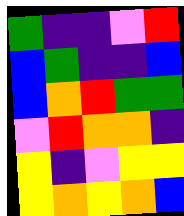[["green", "indigo", "indigo", "violet", "red"], ["blue", "green", "indigo", "indigo", "blue"], ["blue", "orange", "red", "green", "green"], ["violet", "red", "orange", "orange", "indigo"], ["yellow", "indigo", "violet", "yellow", "yellow"], ["yellow", "orange", "yellow", "orange", "blue"]]